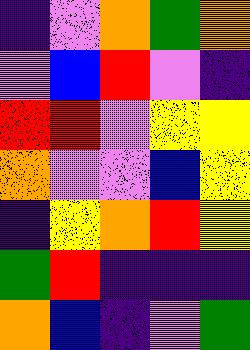[["indigo", "violet", "orange", "green", "orange"], ["violet", "blue", "red", "violet", "indigo"], ["red", "red", "violet", "yellow", "yellow"], ["orange", "violet", "violet", "blue", "yellow"], ["indigo", "yellow", "orange", "red", "yellow"], ["green", "red", "indigo", "indigo", "indigo"], ["orange", "blue", "indigo", "violet", "green"]]